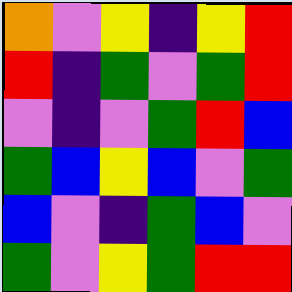[["orange", "violet", "yellow", "indigo", "yellow", "red"], ["red", "indigo", "green", "violet", "green", "red"], ["violet", "indigo", "violet", "green", "red", "blue"], ["green", "blue", "yellow", "blue", "violet", "green"], ["blue", "violet", "indigo", "green", "blue", "violet"], ["green", "violet", "yellow", "green", "red", "red"]]